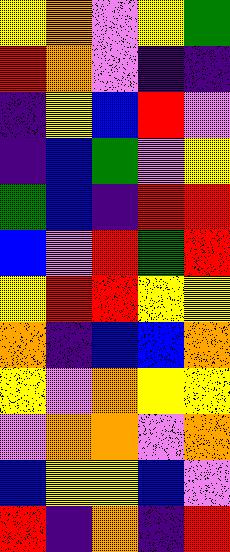[["yellow", "orange", "violet", "yellow", "green"], ["red", "orange", "violet", "indigo", "indigo"], ["indigo", "yellow", "blue", "red", "violet"], ["indigo", "blue", "green", "violet", "yellow"], ["green", "blue", "indigo", "red", "red"], ["blue", "violet", "red", "green", "red"], ["yellow", "red", "red", "yellow", "yellow"], ["orange", "indigo", "blue", "blue", "orange"], ["yellow", "violet", "orange", "yellow", "yellow"], ["violet", "orange", "orange", "violet", "orange"], ["blue", "yellow", "yellow", "blue", "violet"], ["red", "indigo", "orange", "indigo", "red"]]